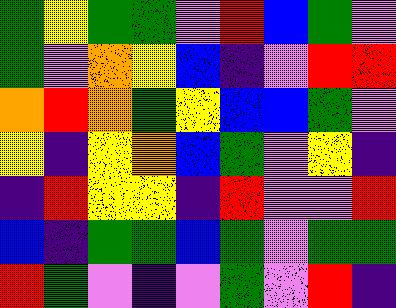[["green", "yellow", "green", "green", "violet", "red", "blue", "green", "violet"], ["green", "violet", "orange", "yellow", "blue", "indigo", "violet", "red", "red"], ["orange", "red", "orange", "green", "yellow", "blue", "blue", "green", "violet"], ["yellow", "indigo", "yellow", "orange", "blue", "green", "violet", "yellow", "indigo"], ["indigo", "red", "yellow", "yellow", "indigo", "red", "violet", "violet", "red"], ["blue", "indigo", "green", "green", "blue", "green", "violet", "green", "green"], ["red", "green", "violet", "indigo", "violet", "green", "violet", "red", "indigo"]]